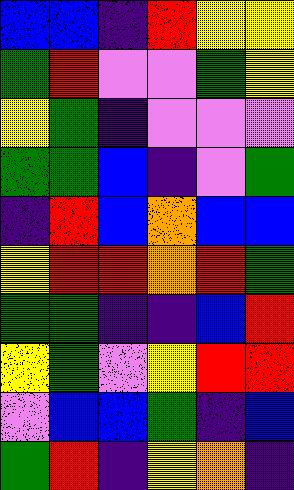[["blue", "blue", "indigo", "red", "yellow", "yellow"], ["green", "red", "violet", "violet", "green", "yellow"], ["yellow", "green", "indigo", "violet", "violet", "violet"], ["green", "green", "blue", "indigo", "violet", "green"], ["indigo", "red", "blue", "orange", "blue", "blue"], ["yellow", "red", "red", "orange", "red", "green"], ["green", "green", "indigo", "indigo", "blue", "red"], ["yellow", "green", "violet", "yellow", "red", "red"], ["violet", "blue", "blue", "green", "indigo", "blue"], ["green", "red", "indigo", "yellow", "orange", "indigo"]]